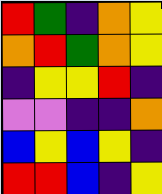[["red", "green", "indigo", "orange", "yellow"], ["orange", "red", "green", "orange", "yellow"], ["indigo", "yellow", "yellow", "red", "indigo"], ["violet", "violet", "indigo", "indigo", "orange"], ["blue", "yellow", "blue", "yellow", "indigo"], ["red", "red", "blue", "indigo", "yellow"]]